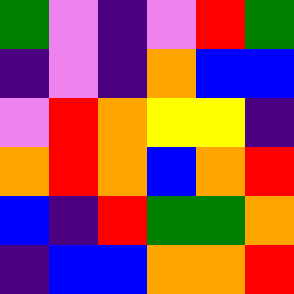[["green", "violet", "indigo", "violet", "red", "green"], ["indigo", "violet", "indigo", "orange", "blue", "blue"], ["violet", "red", "orange", "yellow", "yellow", "indigo"], ["orange", "red", "orange", "blue", "orange", "red"], ["blue", "indigo", "red", "green", "green", "orange"], ["indigo", "blue", "blue", "orange", "orange", "red"]]